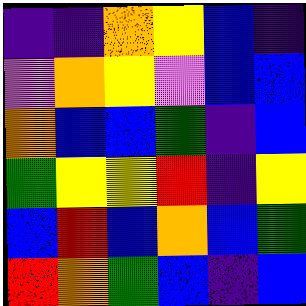[["indigo", "indigo", "orange", "yellow", "blue", "indigo"], ["violet", "orange", "yellow", "violet", "blue", "blue"], ["orange", "blue", "blue", "green", "indigo", "blue"], ["green", "yellow", "yellow", "red", "indigo", "yellow"], ["blue", "red", "blue", "orange", "blue", "green"], ["red", "orange", "green", "blue", "indigo", "blue"]]